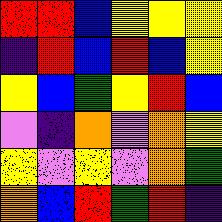[["red", "red", "blue", "yellow", "yellow", "yellow"], ["indigo", "red", "blue", "red", "blue", "yellow"], ["yellow", "blue", "green", "yellow", "red", "blue"], ["violet", "indigo", "orange", "violet", "orange", "yellow"], ["yellow", "violet", "yellow", "violet", "orange", "green"], ["orange", "blue", "red", "green", "red", "indigo"]]